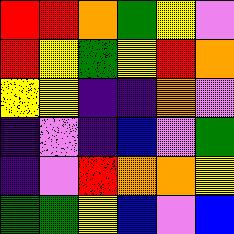[["red", "red", "orange", "green", "yellow", "violet"], ["red", "yellow", "green", "yellow", "red", "orange"], ["yellow", "yellow", "indigo", "indigo", "orange", "violet"], ["indigo", "violet", "indigo", "blue", "violet", "green"], ["indigo", "violet", "red", "orange", "orange", "yellow"], ["green", "green", "yellow", "blue", "violet", "blue"]]